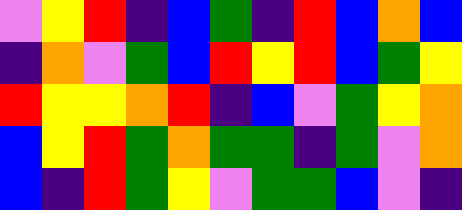[["violet", "yellow", "red", "indigo", "blue", "green", "indigo", "red", "blue", "orange", "blue"], ["indigo", "orange", "violet", "green", "blue", "red", "yellow", "red", "blue", "green", "yellow"], ["red", "yellow", "yellow", "orange", "red", "indigo", "blue", "violet", "green", "yellow", "orange"], ["blue", "yellow", "red", "green", "orange", "green", "green", "indigo", "green", "violet", "orange"], ["blue", "indigo", "red", "green", "yellow", "violet", "green", "green", "blue", "violet", "indigo"]]